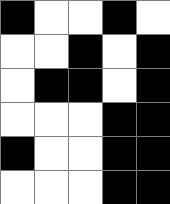[["black", "white", "white", "black", "white"], ["white", "white", "black", "white", "black"], ["white", "black", "black", "white", "black"], ["white", "white", "white", "black", "black"], ["black", "white", "white", "black", "black"], ["white", "white", "white", "black", "black"]]